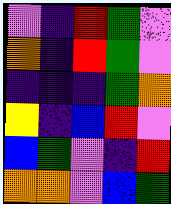[["violet", "indigo", "red", "green", "violet"], ["orange", "indigo", "red", "green", "violet"], ["indigo", "indigo", "indigo", "green", "orange"], ["yellow", "indigo", "blue", "red", "violet"], ["blue", "green", "violet", "indigo", "red"], ["orange", "orange", "violet", "blue", "green"]]